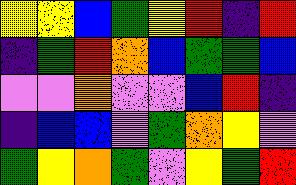[["yellow", "yellow", "blue", "green", "yellow", "red", "indigo", "red"], ["indigo", "green", "red", "orange", "blue", "green", "green", "blue"], ["violet", "violet", "orange", "violet", "violet", "blue", "red", "indigo"], ["indigo", "blue", "blue", "violet", "green", "orange", "yellow", "violet"], ["green", "yellow", "orange", "green", "violet", "yellow", "green", "red"]]